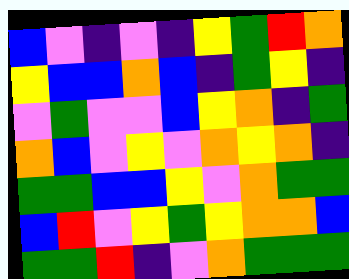[["blue", "violet", "indigo", "violet", "indigo", "yellow", "green", "red", "orange"], ["yellow", "blue", "blue", "orange", "blue", "indigo", "green", "yellow", "indigo"], ["violet", "green", "violet", "violet", "blue", "yellow", "orange", "indigo", "green"], ["orange", "blue", "violet", "yellow", "violet", "orange", "yellow", "orange", "indigo"], ["green", "green", "blue", "blue", "yellow", "violet", "orange", "green", "green"], ["blue", "red", "violet", "yellow", "green", "yellow", "orange", "orange", "blue"], ["green", "green", "red", "indigo", "violet", "orange", "green", "green", "green"]]